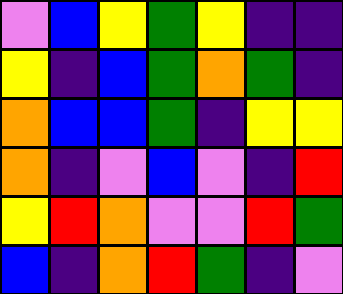[["violet", "blue", "yellow", "green", "yellow", "indigo", "indigo"], ["yellow", "indigo", "blue", "green", "orange", "green", "indigo"], ["orange", "blue", "blue", "green", "indigo", "yellow", "yellow"], ["orange", "indigo", "violet", "blue", "violet", "indigo", "red"], ["yellow", "red", "orange", "violet", "violet", "red", "green"], ["blue", "indigo", "orange", "red", "green", "indigo", "violet"]]